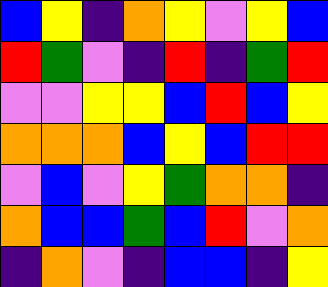[["blue", "yellow", "indigo", "orange", "yellow", "violet", "yellow", "blue"], ["red", "green", "violet", "indigo", "red", "indigo", "green", "red"], ["violet", "violet", "yellow", "yellow", "blue", "red", "blue", "yellow"], ["orange", "orange", "orange", "blue", "yellow", "blue", "red", "red"], ["violet", "blue", "violet", "yellow", "green", "orange", "orange", "indigo"], ["orange", "blue", "blue", "green", "blue", "red", "violet", "orange"], ["indigo", "orange", "violet", "indigo", "blue", "blue", "indigo", "yellow"]]